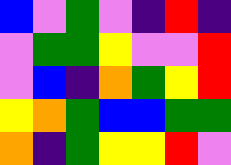[["blue", "violet", "green", "violet", "indigo", "red", "indigo"], ["violet", "green", "green", "yellow", "violet", "violet", "red"], ["violet", "blue", "indigo", "orange", "green", "yellow", "red"], ["yellow", "orange", "green", "blue", "blue", "green", "green"], ["orange", "indigo", "green", "yellow", "yellow", "red", "violet"]]